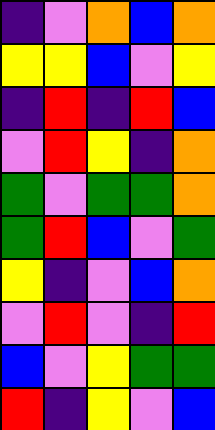[["indigo", "violet", "orange", "blue", "orange"], ["yellow", "yellow", "blue", "violet", "yellow"], ["indigo", "red", "indigo", "red", "blue"], ["violet", "red", "yellow", "indigo", "orange"], ["green", "violet", "green", "green", "orange"], ["green", "red", "blue", "violet", "green"], ["yellow", "indigo", "violet", "blue", "orange"], ["violet", "red", "violet", "indigo", "red"], ["blue", "violet", "yellow", "green", "green"], ["red", "indigo", "yellow", "violet", "blue"]]